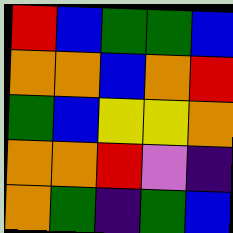[["red", "blue", "green", "green", "blue"], ["orange", "orange", "blue", "orange", "red"], ["green", "blue", "yellow", "yellow", "orange"], ["orange", "orange", "red", "violet", "indigo"], ["orange", "green", "indigo", "green", "blue"]]